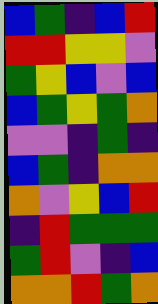[["blue", "green", "indigo", "blue", "red"], ["red", "red", "yellow", "yellow", "violet"], ["green", "yellow", "blue", "violet", "blue"], ["blue", "green", "yellow", "green", "orange"], ["violet", "violet", "indigo", "green", "indigo"], ["blue", "green", "indigo", "orange", "orange"], ["orange", "violet", "yellow", "blue", "red"], ["indigo", "red", "green", "green", "green"], ["green", "red", "violet", "indigo", "blue"], ["orange", "orange", "red", "green", "orange"]]